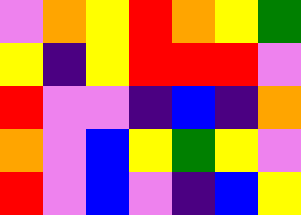[["violet", "orange", "yellow", "red", "orange", "yellow", "green"], ["yellow", "indigo", "yellow", "red", "red", "red", "violet"], ["red", "violet", "violet", "indigo", "blue", "indigo", "orange"], ["orange", "violet", "blue", "yellow", "green", "yellow", "violet"], ["red", "violet", "blue", "violet", "indigo", "blue", "yellow"]]